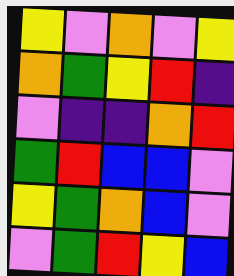[["yellow", "violet", "orange", "violet", "yellow"], ["orange", "green", "yellow", "red", "indigo"], ["violet", "indigo", "indigo", "orange", "red"], ["green", "red", "blue", "blue", "violet"], ["yellow", "green", "orange", "blue", "violet"], ["violet", "green", "red", "yellow", "blue"]]